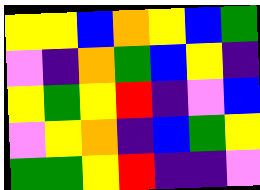[["yellow", "yellow", "blue", "orange", "yellow", "blue", "green"], ["violet", "indigo", "orange", "green", "blue", "yellow", "indigo"], ["yellow", "green", "yellow", "red", "indigo", "violet", "blue"], ["violet", "yellow", "orange", "indigo", "blue", "green", "yellow"], ["green", "green", "yellow", "red", "indigo", "indigo", "violet"]]